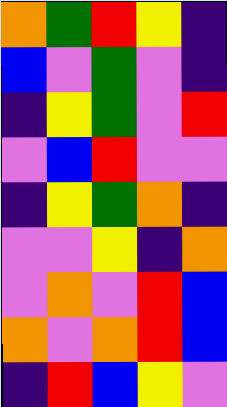[["orange", "green", "red", "yellow", "indigo"], ["blue", "violet", "green", "violet", "indigo"], ["indigo", "yellow", "green", "violet", "red"], ["violet", "blue", "red", "violet", "violet"], ["indigo", "yellow", "green", "orange", "indigo"], ["violet", "violet", "yellow", "indigo", "orange"], ["violet", "orange", "violet", "red", "blue"], ["orange", "violet", "orange", "red", "blue"], ["indigo", "red", "blue", "yellow", "violet"]]